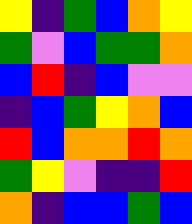[["yellow", "indigo", "green", "blue", "orange", "yellow"], ["green", "violet", "blue", "green", "green", "orange"], ["blue", "red", "indigo", "blue", "violet", "violet"], ["indigo", "blue", "green", "yellow", "orange", "blue"], ["red", "blue", "orange", "orange", "red", "orange"], ["green", "yellow", "violet", "indigo", "indigo", "red"], ["orange", "indigo", "blue", "blue", "green", "blue"]]